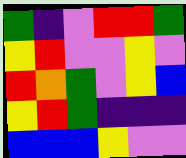[["green", "indigo", "violet", "red", "red", "green"], ["yellow", "red", "violet", "violet", "yellow", "violet"], ["red", "orange", "green", "violet", "yellow", "blue"], ["yellow", "red", "green", "indigo", "indigo", "indigo"], ["blue", "blue", "blue", "yellow", "violet", "violet"]]